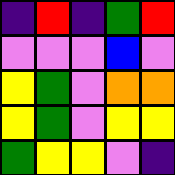[["indigo", "red", "indigo", "green", "red"], ["violet", "violet", "violet", "blue", "violet"], ["yellow", "green", "violet", "orange", "orange"], ["yellow", "green", "violet", "yellow", "yellow"], ["green", "yellow", "yellow", "violet", "indigo"]]